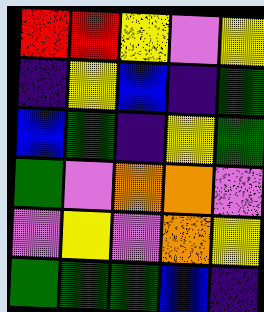[["red", "red", "yellow", "violet", "yellow"], ["indigo", "yellow", "blue", "indigo", "green"], ["blue", "green", "indigo", "yellow", "green"], ["green", "violet", "orange", "orange", "violet"], ["violet", "yellow", "violet", "orange", "yellow"], ["green", "green", "green", "blue", "indigo"]]